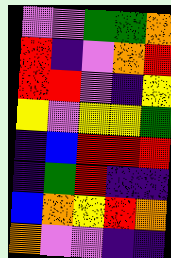[["violet", "violet", "green", "green", "orange"], ["red", "indigo", "violet", "orange", "red"], ["red", "red", "violet", "indigo", "yellow"], ["yellow", "violet", "yellow", "yellow", "green"], ["indigo", "blue", "red", "red", "red"], ["indigo", "green", "red", "indigo", "indigo"], ["blue", "orange", "yellow", "red", "orange"], ["orange", "violet", "violet", "indigo", "indigo"]]